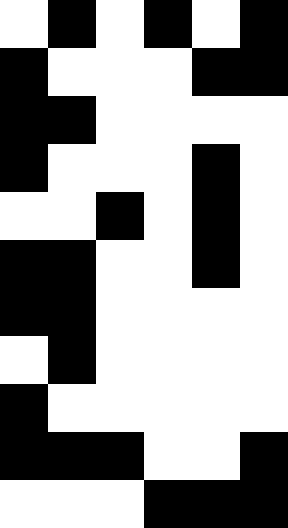[["white", "black", "white", "black", "white", "black"], ["black", "white", "white", "white", "black", "black"], ["black", "black", "white", "white", "white", "white"], ["black", "white", "white", "white", "black", "white"], ["white", "white", "black", "white", "black", "white"], ["black", "black", "white", "white", "black", "white"], ["black", "black", "white", "white", "white", "white"], ["white", "black", "white", "white", "white", "white"], ["black", "white", "white", "white", "white", "white"], ["black", "black", "black", "white", "white", "black"], ["white", "white", "white", "black", "black", "black"]]